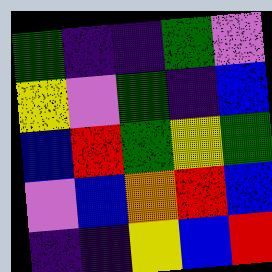[["green", "indigo", "indigo", "green", "violet"], ["yellow", "violet", "green", "indigo", "blue"], ["blue", "red", "green", "yellow", "green"], ["violet", "blue", "orange", "red", "blue"], ["indigo", "indigo", "yellow", "blue", "red"]]